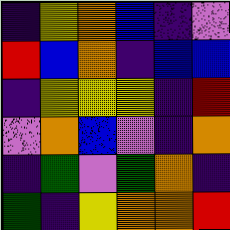[["indigo", "yellow", "orange", "blue", "indigo", "violet"], ["red", "blue", "orange", "indigo", "blue", "blue"], ["indigo", "yellow", "yellow", "yellow", "indigo", "red"], ["violet", "orange", "blue", "violet", "indigo", "orange"], ["indigo", "green", "violet", "green", "orange", "indigo"], ["green", "indigo", "yellow", "orange", "orange", "red"]]